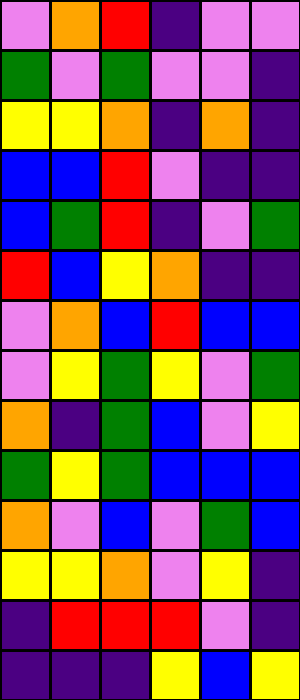[["violet", "orange", "red", "indigo", "violet", "violet"], ["green", "violet", "green", "violet", "violet", "indigo"], ["yellow", "yellow", "orange", "indigo", "orange", "indigo"], ["blue", "blue", "red", "violet", "indigo", "indigo"], ["blue", "green", "red", "indigo", "violet", "green"], ["red", "blue", "yellow", "orange", "indigo", "indigo"], ["violet", "orange", "blue", "red", "blue", "blue"], ["violet", "yellow", "green", "yellow", "violet", "green"], ["orange", "indigo", "green", "blue", "violet", "yellow"], ["green", "yellow", "green", "blue", "blue", "blue"], ["orange", "violet", "blue", "violet", "green", "blue"], ["yellow", "yellow", "orange", "violet", "yellow", "indigo"], ["indigo", "red", "red", "red", "violet", "indigo"], ["indigo", "indigo", "indigo", "yellow", "blue", "yellow"]]